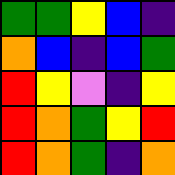[["green", "green", "yellow", "blue", "indigo"], ["orange", "blue", "indigo", "blue", "green"], ["red", "yellow", "violet", "indigo", "yellow"], ["red", "orange", "green", "yellow", "red"], ["red", "orange", "green", "indigo", "orange"]]